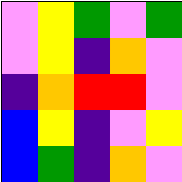[["violet", "yellow", "green", "violet", "green"], ["violet", "yellow", "indigo", "orange", "violet"], ["indigo", "orange", "red", "red", "violet"], ["blue", "yellow", "indigo", "violet", "yellow"], ["blue", "green", "indigo", "orange", "violet"]]